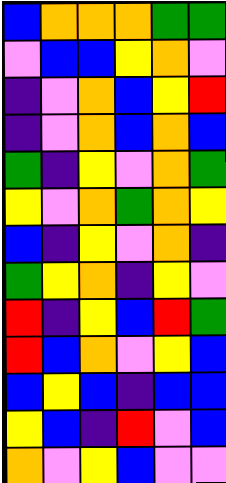[["blue", "orange", "orange", "orange", "green", "green"], ["violet", "blue", "blue", "yellow", "orange", "violet"], ["indigo", "violet", "orange", "blue", "yellow", "red"], ["indigo", "violet", "orange", "blue", "orange", "blue"], ["green", "indigo", "yellow", "violet", "orange", "green"], ["yellow", "violet", "orange", "green", "orange", "yellow"], ["blue", "indigo", "yellow", "violet", "orange", "indigo"], ["green", "yellow", "orange", "indigo", "yellow", "violet"], ["red", "indigo", "yellow", "blue", "red", "green"], ["red", "blue", "orange", "violet", "yellow", "blue"], ["blue", "yellow", "blue", "indigo", "blue", "blue"], ["yellow", "blue", "indigo", "red", "violet", "blue"], ["orange", "violet", "yellow", "blue", "violet", "violet"]]